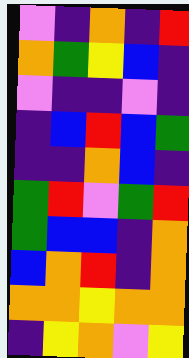[["violet", "indigo", "orange", "indigo", "red"], ["orange", "green", "yellow", "blue", "indigo"], ["violet", "indigo", "indigo", "violet", "indigo"], ["indigo", "blue", "red", "blue", "green"], ["indigo", "indigo", "orange", "blue", "indigo"], ["green", "red", "violet", "green", "red"], ["green", "blue", "blue", "indigo", "orange"], ["blue", "orange", "red", "indigo", "orange"], ["orange", "orange", "yellow", "orange", "orange"], ["indigo", "yellow", "orange", "violet", "yellow"]]